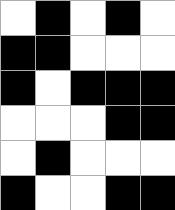[["white", "black", "white", "black", "white"], ["black", "black", "white", "white", "white"], ["black", "white", "black", "black", "black"], ["white", "white", "white", "black", "black"], ["white", "black", "white", "white", "white"], ["black", "white", "white", "black", "black"]]